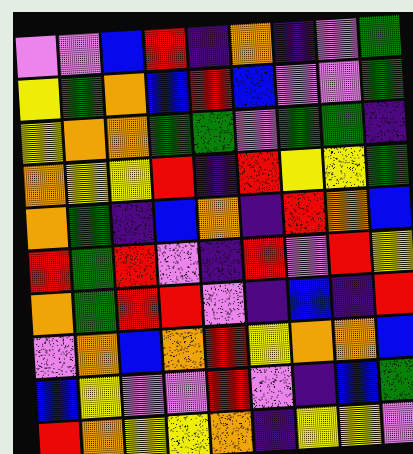[["violet", "violet", "blue", "red", "indigo", "orange", "indigo", "violet", "green"], ["yellow", "green", "orange", "blue", "red", "blue", "violet", "violet", "green"], ["yellow", "orange", "orange", "green", "green", "violet", "green", "green", "indigo"], ["orange", "yellow", "yellow", "red", "indigo", "red", "yellow", "yellow", "green"], ["orange", "green", "indigo", "blue", "orange", "indigo", "red", "orange", "blue"], ["red", "green", "red", "violet", "indigo", "red", "violet", "red", "yellow"], ["orange", "green", "red", "red", "violet", "indigo", "blue", "indigo", "red"], ["violet", "orange", "blue", "orange", "red", "yellow", "orange", "orange", "blue"], ["blue", "yellow", "violet", "violet", "red", "violet", "indigo", "blue", "green"], ["red", "orange", "yellow", "yellow", "orange", "indigo", "yellow", "yellow", "violet"]]